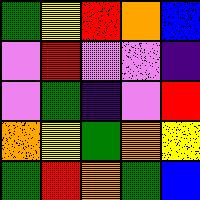[["green", "yellow", "red", "orange", "blue"], ["violet", "red", "violet", "violet", "indigo"], ["violet", "green", "indigo", "violet", "red"], ["orange", "yellow", "green", "orange", "yellow"], ["green", "red", "orange", "green", "blue"]]